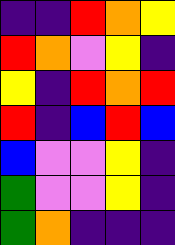[["indigo", "indigo", "red", "orange", "yellow"], ["red", "orange", "violet", "yellow", "indigo"], ["yellow", "indigo", "red", "orange", "red"], ["red", "indigo", "blue", "red", "blue"], ["blue", "violet", "violet", "yellow", "indigo"], ["green", "violet", "violet", "yellow", "indigo"], ["green", "orange", "indigo", "indigo", "indigo"]]